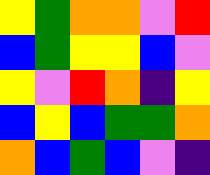[["yellow", "green", "orange", "orange", "violet", "red"], ["blue", "green", "yellow", "yellow", "blue", "violet"], ["yellow", "violet", "red", "orange", "indigo", "yellow"], ["blue", "yellow", "blue", "green", "green", "orange"], ["orange", "blue", "green", "blue", "violet", "indigo"]]